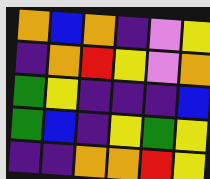[["orange", "blue", "orange", "indigo", "violet", "yellow"], ["indigo", "orange", "red", "yellow", "violet", "orange"], ["green", "yellow", "indigo", "indigo", "indigo", "blue"], ["green", "blue", "indigo", "yellow", "green", "yellow"], ["indigo", "indigo", "orange", "orange", "red", "yellow"]]